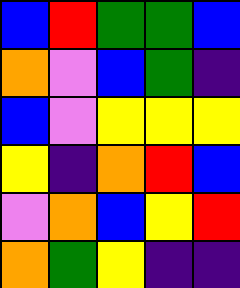[["blue", "red", "green", "green", "blue"], ["orange", "violet", "blue", "green", "indigo"], ["blue", "violet", "yellow", "yellow", "yellow"], ["yellow", "indigo", "orange", "red", "blue"], ["violet", "orange", "blue", "yellow", "red"], ["orange", "green", "yellow", "indigo", "indigo"]]